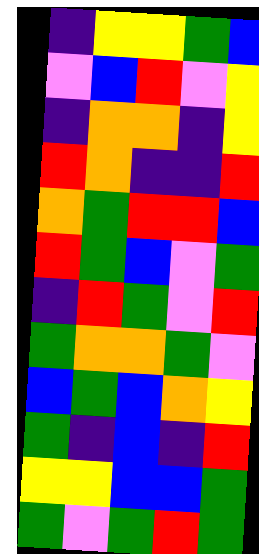[["indigo", "yellow", "yellow", "green", "blue"], ["violet", "blue", "red", "violet", "yellow"], ["indigo", "orange", "orange", "indigo", "yellow"], ["red", "orange", "indigo", "indigo", "red"], ["orange", "green", "red", "red", "blue"], ["red", "green", "blue", "violet", "green"], ["indigo", "red", "green", "violet", "red"], ["green", "orange", "orange", "green", "violet"], ["blue", "green", "blue", "orange", "yellow"], ["green", "indigo", "blue", "indigo", "red"], ["yellow", "yellow", "blue", "blue", "green"], ["green", "violet", "green", "red", "green"]]